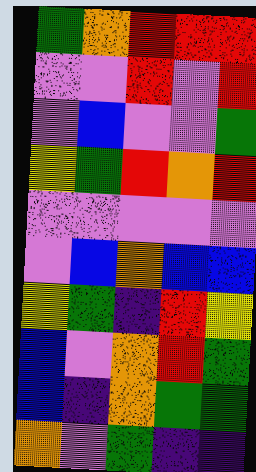[["green", "orange", "red", "red", "red"], ["violet", "violet", "red", "violet", "red"], ["violet", "blue", "violet", "violet", "green"], ["yellow", "green", "red", "orange", "red"], ["violet", "violet", "violet", "violet", "violet"], ["violet", "blue", "orange", "blue", "blue"], ["yellow", "green", "indigo", "red", "yellow"], ["blue", "violet", "orange", "red", "green"], ["blue", "indigo", "orange", "green", "green"], ["orange", "violet", "green", "indigo", "indigo"]]